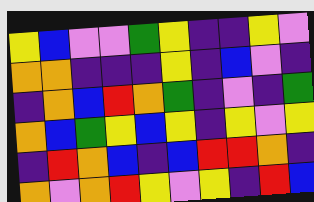[["yellow", "blue", "violet", "violet", "green", "yellow", "indigo", "indigo", "yellow", "violet"], ["orange", "orange", "indigo", "indigo", "indigo", "yellow", "indigo", "blue", "violet", "indigo"], ["indigo", "orange", "blue", "red", "orange", "green", "indigo", "violet", "indigo", "green"], ["orange", "blue", "green", "yellow", "blue", "yellow", "indigo", "yellow", "violet", "yellow"], ["indigo", "red", "orange", "blue", "indigo", "blue", "red", "red", "orange", "indigo"], ["orange", "violet", "orange", "red", "yellow", "violet", "yellow", "indigo", "red", "blue"]]